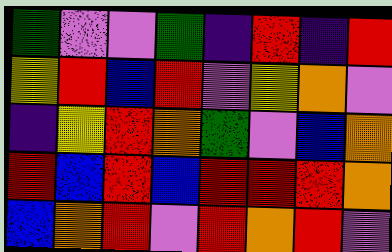[["green", "violet", "violet", "green", "indigo", "red", "indigo", "red"], ["yellow", "red", "blue", "red", "violet", "yellow", "orange", "violet"], ["indigo", "yellow", "red", "orange", "green", "violet", "blue", "orange"], ["red", "blue", "red", "blue", "red", "red", "red", "orange"], ["blue", "orange", "red", "violet", "red", "orange", "red", "violet"]]